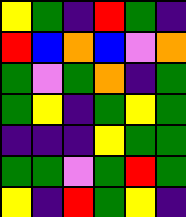[["yellow", "green", "indigo", "red", "green", "indigo"], ["red", "blue", "orange", "blue", "violet", "orange"], ["green", "violet", "green", "orange", "indigo", "green"], ["green", "yellow", "indigo", "green", "yellow", "green"], ["indigo", "indigo", "indigo", "yellow", "green", "green"], ["green", "green", "violet", "green", "red", "green"], ["yellow", "indigo", "red", "green", "yellow", "indigo"]]